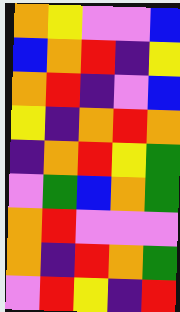[["orange", "yellow", "violet", "violet", "blue"], ["blue", "orange", "red", "indigo", "yellow"], ["orange", "red", "indigo", "violet", "blue"], ["yellow", "indigo", "orange", "red", "orange"], ["indigo", "orange", "red", "yellow", "green"], ["violet", "green", "blue", "orange", "green"], ["orange", "red", "violet", "violet", "violet"], ["orange", "indigo", "red", "orange", "green"], ["violet", "red", "yellow", "indigo", "red"]]